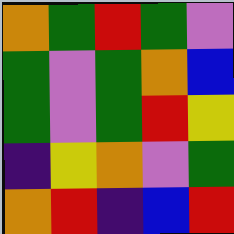[["orange", "green", "red", "green", "violet"], ["green", "violet", "green", "orange", "blue"], ["green", "violet", "green", "red", "yellow"], ["indigo", "yellow", "orange", "violet", "green"], ["orange", "red", "indigo", "blue", "red"]]